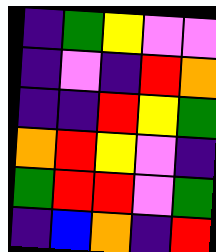[["indigo", "green", "yellow", "violet", "violet"], ["indigo", "violet", "indigo", "red", "orange"], ["indigo", "indigo", "red", "yellow", "green"], ["orange", "red", "yellow", "violet", "indigo"], ["green", "red", "red", "violet", "green"], ["indigo", "blue", "orange", "indigo", "red"]]